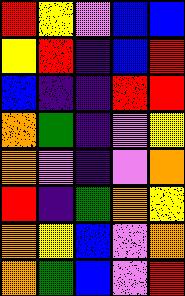[["red", "yellow", "violet", "blue", "blue"], ["yellow", "red", "indigo", "blue", "red"], ["blue", "indigo", "indigo", "red", "red"], ["orange", "green", "indigo", "violet", "yellow"], ["orange", "violet", "indigo", "violet", "orange"], ["red", "indigo", "green", "orange", "yellow"], ["orange", "yellow", "blue", "violet", "orange"], ["orange", "green", "blue", "violet", "red"]]